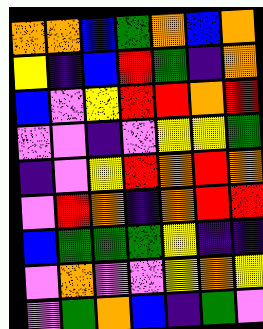[["orange", "orange", "blue", "green", "orange", "blue", "orange"], ["yellow", "indigo", "blue", "red", "green", "indigo", "orange"], ["blue", "violet", "yellow", "red", "red", "orange", "red"], ["violet", "violet", "indigo", "violet", "yellow", "yellow", "green"], ["indigo", "violet", "yellow", "red", "orange", "red", "orange"], ["violet", "red", "orange", "indigo", "orange", "red", "red"], ["blue", "green", "green", "green", "yellow", "indigo", "indigo"], ["violet", "orange", "violet", "violet", "yellow", "orange", "yellow"], ["violet", "green", "orange", "blue", "indigo", "green", "violet"]]